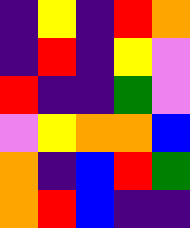[["indigo", "yellow", "indigo", "red", "orange"], ["indigo", "red", "indigo", "yellow", "violet"], ["red", "indigo", "indigo", "green", "violet"], ["violet", "yellow", "orange", "orange", "blue"], ["orange", "indigo", "blue", "red", "green"], ["orange", "red", "blue", "indigo", "indigo"]]